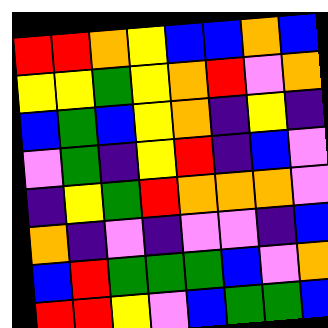[["red", "red", "orange", "yellow", "blue", "blue", "orange", "blue"], ["yellow", "yellow", "green", "yellow", "orange", "red", "violet", "orange"], ["blue", "green", "blue", "yellow", "orange", "indigo", "yellow", "indigo"], ["violet", "green", "indigo", "yellow", "red", "indigo", "blue", "violet"], ["indigo", "yellow", "green", "red", "orange", "orange", "orange", "violet"], ["orange", "indigo", "violet", "indigo", "violet", "violet", "indigo", "blue"], ["blue", "red", "green", "green", "green", "blue", "violet", "orange"], ["red", "red", "yellow", "violet", "blue", "green", "green", "blue"]]